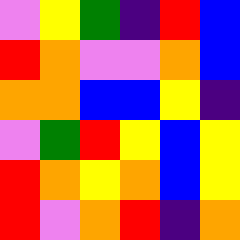[["violet", "yellow", "green", "indigo", "red", "blue"], ["red", "orange", "violet", "violet", "orange", "blue"], ["orange", "orange", "blue", "blue", "yellow", "indigo"], ["violet", "green", "red", "yellow", "blue", "yellow"], ["red", "orange", "yellow", "orange", "blue", "yellow"], ["red", "violet", "orange", "red", "indigo", "orange"]]